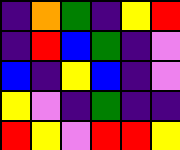[["indigo", "orange", "green", "indigo", "yellow", "red"], ["indigo", "red", "blue", "green", "indigo", "violet"], ["blue", "indigo", "yellow", "blue", "indigo", "violet"], ["yellow", "violet", "indigo", "green", "indigo", "indigo"], ["red", "yellow", "violet", "red", "red", "yellow"]]